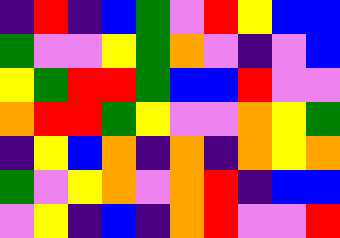[["indigo", "red", "indigo", "blue", "green", "violet", "red", "yellow", "blue", "blue"], ["green", "violet", "violet", "yellow", "green", "orange", "violet", "indigo", "violet", "blue"], ["yellow", "green", "red", "red", "green", "blue", "blue", "red", "violet", "violet"], ["orange", "red", "red", "green", "yellow", "violet", "violet", "orange", "yellow", "green"], ["indigo", "yellow", "blue", "orange", "indigo", "orange", "indigo", "orange", "yellow", "orange"], ["green", "violet", "yellow", "orange", "violet", "orange", "red", "indigo", "blue", "blue"], ["violet", "yellow", "indigo", "blue", "indigo", "orange", "red", "violet", "violet", "red"]]